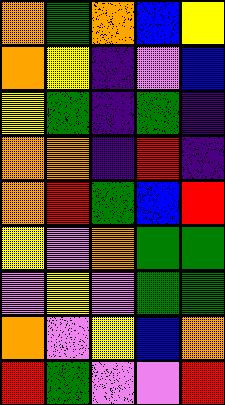[["orange", "green", "orange", "blue", "yellow"], ["orange", "yellow", "indigo", "violet", "blue"], ["yellow", "green", "indigo", "green", "indigo"], ["orange", "orange", "indigo", "red", "indigo"], ["orange", "red", "green", "blue", "red"], ["yellow", "violet", "orange", "green", "green"], ["violet", "yellow", "violet", "green", "green"], ["orange", "violet", "yellow", "blue", "orange"], ["red", "green", "violet", "violet", "red"]]